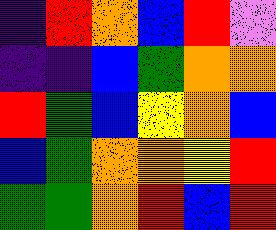[["indigo", "red", "orange", "blue", "red", "violet"], ["indigo", "indigo", "blue", "green", "orange", "orange"], ["red", "green", "blue", "yellow", "orange", "blue"], ["blue", "green", "orange", "orange", "yellow", "red"], ["green", "green", "orange", "red", "blue", "red"]]